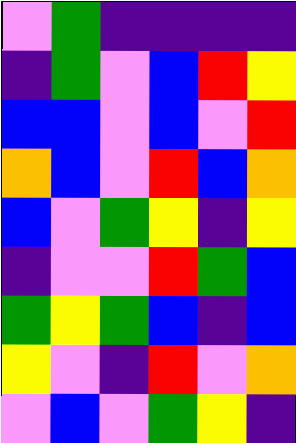[["violet", "green", "indigo", "indigo", "indigo", "indigo"], ["indigo", "green", "violet", "blue", "red", "yellow"], ["blue", "blue", "violet", "blue", "violet", "red"], ["orange", "blue", "violet", "red", "blue", "orange"], ["blue", "violet", "green", "yellow", "indigo", "yellow"], ["indigo", "violet", "violet", "red", "green", "blue"], ["green", "yellow", "green", "blue", "indigo", "blue"], ["yellow", "violet", "indigo", "red", "violet", "orange"], ["violet", "blue", "violet", "green", "yellow", "indigo"]]